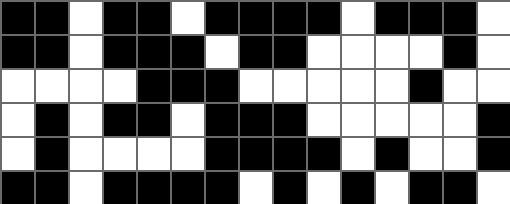[["black", "black", "white", "black", "black", "white", "black", "black", "black", "black", "white", "black", "black", "black", "white"], ["black", "black", "white", "black", "black", "black", "white", "black", "black", "white", "white", "white", "white", "black", "white"], ["white", "white", "white", "white", "black", "black", "black", "white", "white", "white", "white", "white", "black", "white", "white"], ["white", "black", "white", "black", "black", "white", "black", "black", "black", "white", "white", "white", "white", "white", "black"], ["white", "black", "white", "white", "white", "white", "black", "black", "black", "black", "white", "black", "white", "white", "black"], ["black", "black", "white", "black", "black", "black", "black", "white", "black", "white", "black", "white", "black", "black", "white"]]